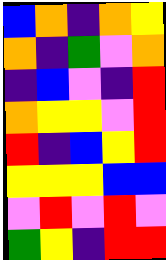[["blue", "orange", "indigo", "orange", "yellow"], ["orange", "indigo", "green", "violet", "orange"], ["indigo", "blue", "violet", "indigo", "red"], ["orange", "yellow", "yellow", "violet", "red"], ["red", "indigo", "blue", "yellow", "red"], ["yellow", "yellow", "yellow", "blue", "blue"], ["violet", "red", "violet", "red", "violet"], ["green", "yellow", "indigo", "red", "red"]]